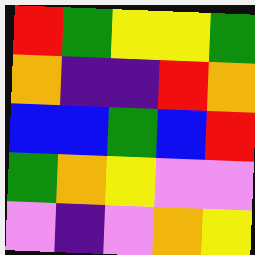[["red", "green", "yellow", "yellow", "green"], ["orange", "indigo", "indigo", "red", "orange"], ["blue", "blue", "green", "blue", "red"], ["green", "orange", "yellow", "violet", "violet"], ["violet", "indigo", "violet", "orange", "yellow"]]